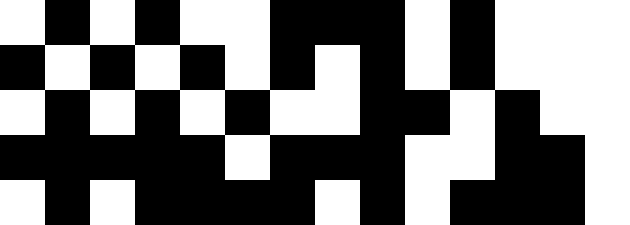[["white", "black", "white", "black", "white", "white", "black", "black", "black", "white", "black", "white", "white", "white"], ["black", "white", "black", "white", "black", "white", "black", "white", "black", "white", "black", "white", "white", "white"], ["white", "black", "white", "black", "white", "black", "white", "white", "black", "black", "white", "black", "white", "white"], ["black", "black", "black", "black", "black", "white", "black", "black", "black", "white", "white", "black", "black", "white"], ["white", "black", "white", "black", "black", "black", "black", "white", "black", "white", "black", "black", "black", "white"]]